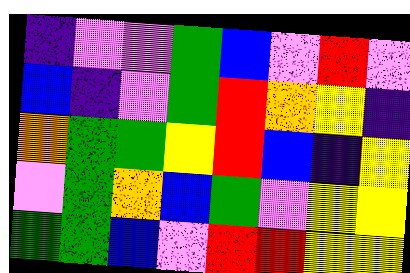[["indigo", "violet", "violet", "green", "blue", "violet", "red", "violet"], ["blue", "indigo", "violet", "green", "red", "orange", "yellow", "indigo"], ["orange", "green", "green", "yellow", "red", "blue", "indigo", "yellow"], ["violet", "green", "orange", "blue", "green", "violet", "yellow", "yellow"], ["green", "green", "blue", "violet", "red", "red", "yellow", "yellow"]]